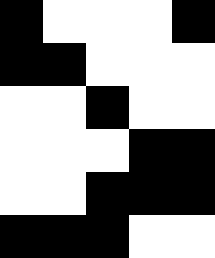[["black", "white", "white", "white", "black"], ["black", "black", "white", "white", "white"], ["white", "white", "black", "white", "white"], ["white", "white", "white", "black", "black"], ["white", "white", "black", "black", "black"], ["black", "black", "black", "white", "white"]]